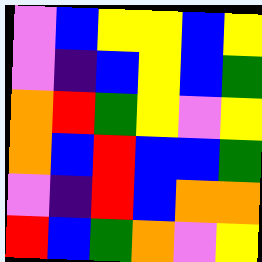[["violet", "blue", "yellow", "yellow", "blue", "yellow"], ["violet", "indigo", "blue", "yellow", "blue", "green"], ["orange", "red", "green", "yellow", "violet", "yellow"], ["orange", "blue", "red", "blue", "blue", "green"], ["violet", "indigo", "red", "blue", "orange", "orange"], ["red", "blue", "green", "orange", "violet", "yellow"]]